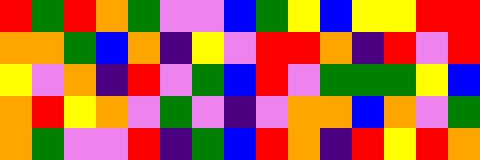[["red", "green", "red", "orange", "green", "violet", "violet", "blue", "green", "yellow", "blue", "yellow", "yellow", "red", "red"], ["orange", "orange", "green", "blue", "orange", "indigo", "yellow", "violet", "red", "red", "orange", "indigo", "red", "violet", "red"], ["yellow", "violet", "orange", "indigo", "red", "violet", "green", "blue", "red", "violet", "green", "green", "green", "yellow", "blue"], ["orange", "red", "yellow", "orange", "violet", "green", "violet", "indigo", "violet", "orange", "orange", "blue", "orange", "violet", "green"], ["orange", "green", "violet", "violet", "red", "indigo", "green", "blue", "red", "orange", "indigo", "red", "yellow", "red", "orange"]]